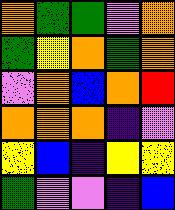[["orange", "green", "green", "violet", "orange"], ["green", "yellow", "orange", "green", "orange"], ["violet", "orange", "blue", "orange", "red"], ["orange", "orange", "orange", "indigo", "violet"], ["yellow", "blue", "indigo", "yellow", "yellow"], ["green", "violet", "violet", "indigo", "blue"]]